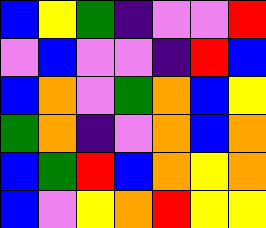[["blue", "yellow", "green", "indigo", "violet", "violet", "red"], ["violet", "blue", "violet", "violet", "indigo", "red", "blue"], ["blue", "orange", "violet", "green", "orange", "blue", "yellow"], ["green", "orange", "indigo", "violet", "orange", "blue", "orange"], ["blue", "green", "red", "blue", "orange", "yellow", "orange"], ["blue", "violet", "yellow", "orange", "red", "yellow", "yellow"]]